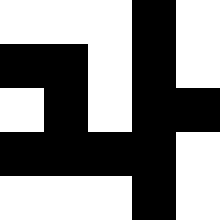[["white", "white", "white", "black", "white"], ["black", "black", "white", "black", "white"], ["white", "black", "white", "black", "black"], ["black", "black", "black", "black", "white"], ["white", "white", "white", "black", "white"]]